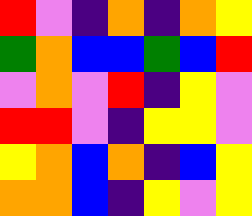[["red", "violet", "indigo", "orange", "indigo", "orange", "yellow"], ["green", "orange", "blue", "blue", "green", "blue", "red"], ["violet", "orange", "violet", "red", "indigo", "yellow", "violet"], ["red", "red", "violet", "indigo", "yellow", "yellow", "violet"], ["yellow", "orange", "blue", "orange", "indigo", "blue", "yellow"], ["orange", "orange", "blue", "indigo", "yellow", "violet", "yellow"]]